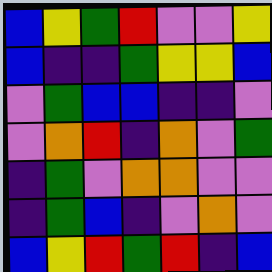[["blue", "yellow", "green", "red", "violet", "violet", "yellow"], ["blue", "indigo", "indigo", "green", "yellow", "yellow", "blue"], ["violet", "green", "blue", "blue", "indigo", "indigo", "violet"], ["violet", "orange", "red", "indigo", "orange", "violet", "green"], ["indigo", "green", "violet", "orange", "orange", "violet", "violet"], ["indigo", "green", "blue", "indigo", "violet", "orange", "violet"], ["blue", "yellow", "red", "green", "red", "indigo", "blue"]]